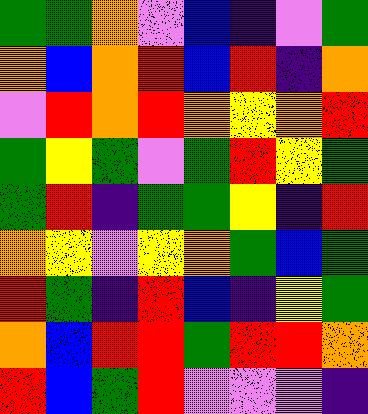[["green", "green", "orange", "violet", "blue", "indigo", "violet", "green"], ["orange", "blue", "orange", "red", "blue", "red", "indigo", "orange"], ["violet", "red", "orange", "red", "orange", "yellow", "orange", "red"], ["green", "yellow", "green", "violet", "green", "red", "yellow", "green"], ["green", "red", "indigo", "green", "green", "yellow", "indigo", "red"], ["orange", "yellow", "violet", "yellow", "orange", "green", "blue", "green"], ["red", "green", "indigo", "red", "blue", "indigo", "yellow", "green"], ["orange", "blue", "red", "red", "green", "red", "red", "orange"], ["red", "blue", "green", "red", "violet", "violet", "violet", "indigo"]]